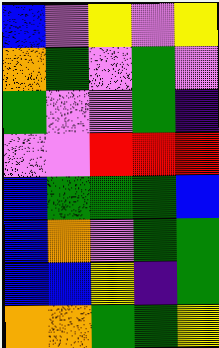[["blue", "violet", "yellow", "violet", "yellow"], ["orange", "green", "violet", "green", "violet"], ["green", "violet", "violet", "green", "indigo"], ["violet", "violet", "red", "red", "red"], ["blue", "green", "green", "green", "blue"], ["blue", "orange", "violet", "green", "green"], ["blue", "blue", "yellow", "indigo", "green"], ["orange", "orange", "green", "green", "yellow"]]